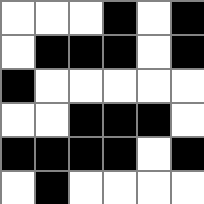[["white", "white", "white", "black", "white", "black"], ["white", "black", "black", "black", "white", "black"], ["black", "white", "white", "white", "white", "white"], ["white", "white", "black", "black", "black", "white"], ["black", "black", "black", "black", "white", "black"], ["white", "black", "white", "white", "white", "white"]]